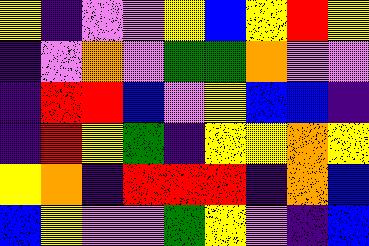[["yellow", "indigo", "violet", "violet", "yellow", "blue", "yellow", "red", "yellow"], ["indigo", "violet", "orange", "violet", "green", "green", "orange", "violet", "violet"], ["indigo", "red", "red", "blue", "violet", "yellow", "blue", "blue", "indigo"], ["indigo", "red", "yellow", "green", "indigo", "yellow", "yellow", "orange", "yellow"], ["yellow", "orange", "indigo", "red", "red", "red", "indigo", "orange", "blue"], ["blue", "yellow", "violet", "violet", "green", "yellow", "violet", "indigo", "blue"]]